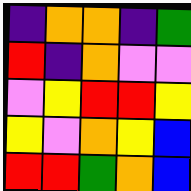[["indigo", "orange", "orange", "indigo", "green"], ["red", "indigo", "orange", "violet", "violet"], ["violet", "yellow", "red", "red", "yellow"], ["yellow", "violet", "orange", "yellow", "blue"], ["red", "red", "green", "orange", "blue"]]